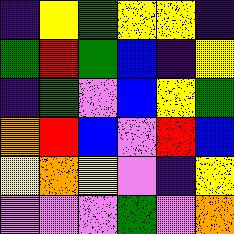[["indigo", "yellow", "green", "yellow", "yellow", "indigo"], ["green", "red", "green", "blue", "indigo", "yellow"], ["indigo", "green", "violet", "blue", "yellow", "green"], ["orange", "red", "blue", "violet", "red", "blue"], ["yellow", "orange", "yellow", "violet", "indigo", "yellow"], ["violet", "violet", "violet", "green", "violet", "orange"]]